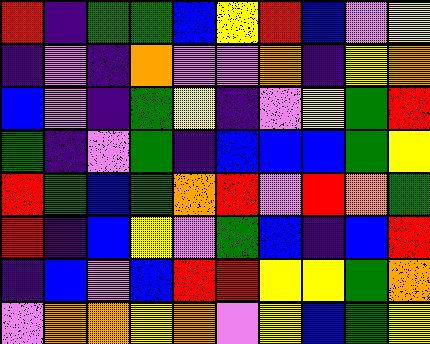[["red", "indigo", "green", "green", "blue", "yellow", "red", "blue", "violet", "yellow"], ["indigo", "violet", "indigo", "orange", "violet", "violet", "orange", "indigo", "yellow", "orange"], ["blue", "violet", "indigo", "green", "yellow", "indigo", "violet", "yellow", "green", "red"], ["green", "indigo", "violet", "green", "indigo", "blue", "blue", "blue", "green", "yellow"], ["red", "green", "blue", "green", "orange", "red", "violet", "red", "orange", "green"], ["red", "indigo", "blue", "yellow", "violet", "green", "blue", "indigo", "blue", "red"], ["indigo", "blue", "violet", "blue", "red", "red", "yellow", "yellow", "green", "orange"], ["violet", "orange", "orange", "yellow", "orange", "violet", "yellow", "blue", "green", "yellow"]]